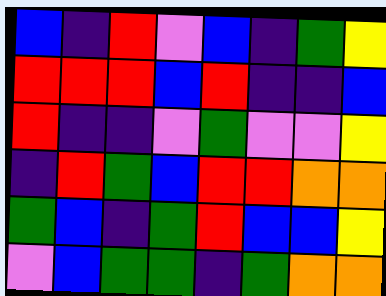[["blue", "indigo", "red", "violet", "blue", "indigo", "green", "yellow"], ["red", "red", "red", "blue", "red", "indigo", "indigo", "blue"], ["red", "indigo", "indigo", "violet", "green", "violet", "violet", "yellow"], ["indigo", "red", "green", "blue", "red", "red", "orange", "orange"], ["green", "blue", "indigo", "green", "red", "blue", "blue", "yellow"], ["violet", "blue", "green", "green", "indigo", "green", "orange", "orange"]]